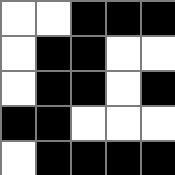[["white", "white", "black", "black", "black"], ["white", "black", "black", "white", "white"], ["white", "black", "black", "white", "black"], ["black", "black", "white", "white", "white"], ["white", "black", "black", "black", "black"]]